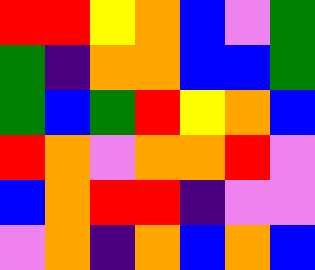[["red", "red", "yellow", "orange", "blue", "violet", "green"], ["green", "indigo", "orange", "orange", "blue", "blue", "green"], ["green", "blue", "green", "red", "yellow", "orange", "blue"], ["red", "orange", "violet", "orange", "orange", "red", "violet"], ["blue", "orange", "red", "red", "indigo", "violet", "violet"], ["violet", "orange", "indigo", "orange", "blue", "orange", "blue"]]